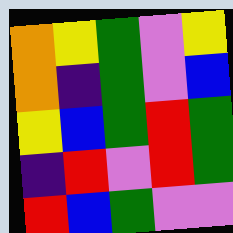[["orange", "yellow", "green", "violet", "yellow"], ["orange", "indigo", "green", "violet", "blue"], ["yellow", "blue", "green", "red", "green"], ["indigo", "red", "violet", "red", "green"], ["red", "blue", "green", "violet", "violet"]]